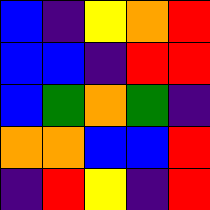[["blue", "indigo", "yellow", "orange", "red"], ["blue", "blue", "indigo", "red", "red"], ["blue", "green", "orange", "green", "indigo"], ["orange", "orange", "blue", "blue", "red"], ["indigo", "red", "yellow", "indigo", "red"]]